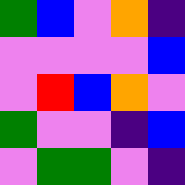[["green", "blue", "violet", "orange", "indigo"], ["violet", "violet", "violet", "violet", "blue"], ["violet", "red", "blue", "orange", "violet"], ["green", "violet", "violet", "indigo", "blue"], ["violet", "green", "green", "violet", "indigo"]]